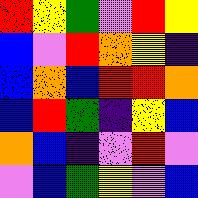[["red", "yellow", "green", "violet", "red", "yellow"], ["blue", "violet", "red", "orange", "yellow", "indigo"], ["blue", "orange", "blue", "red", "red", "orange"], ["blue", "red", "green", "indigo", "yellow", "blue"], ["orange", "blue", "indigo", "violet", "red", "violet"], ["violet", "blue", "green", "yellow", "violet", "blue"]]